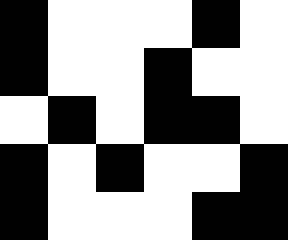[["black", "white", "white", "white", "black", "white"], ["black", "white", "white", "black", "white", "white"], ["white", "black", "white", "black", "black", "white"], ["black", "white", "black", "white", "white", "black"], ["black", "white", "white", "white", "black", "black"]]